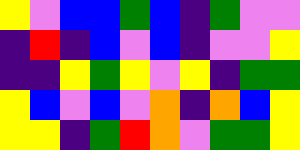[["yellow", "violet", "blue", "blue", "green", "blue", "indigo", "green", "violet", "violet"], ["indigo", "red", "indigo", "blue", "violet", "blue", "indigo", "violet", "violet", "yellow"], ["indigo", "indigo", "yellow", "green", "yellow", "violet", "yellow", "indigo", "green", "green"], ["yellow", "blue", "violet", "blue", "violet", "orange", "indigo", "orange", "blue", "yellow"], ["yellow", "yellow", "indigo", "green", "red", "orange", "violet", "green", "green", "yellow"]]